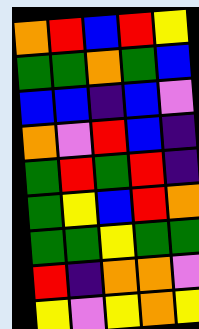[["orange", "red", "blue", "red", "yellow"], ["green", "green", "orange", "green", "blue"], ["blue", "blue", "indigo", "blue", "violet"], ["orange", "violet", "red", "blue", "indigo"], ["green", "red", "green", "red", "indigo"], ["green", "yellow", "blue", "red", "orange"], ["green", "green", "yellow", "green", "green"], ["red", "indigo", "orange", "orange", "violet"], ["yellow", "violet", "yellow", "orange", "yellow"]]